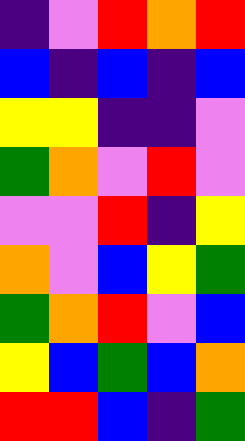[["indigo", "violet", "red", "orange", "red"], ["blue", "indigo", "blue", "indigo", "blue"], ["yellow", "yellow", "indigo", "indigo", "violet"], ["green", "orange", "violet", "red", "violet"], ["violet", "violet", "red", "indigo", "yellow"], ["orange", "violet", "blue", "yellow", "green"], ["green", "orange", "red", "violet", "blue"], ["yellow", "blue", "green", "blue", "orange"], ["red", "red", "blue", "indigo", "green"]]